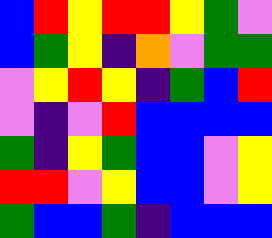[["blue", "red", "yellow", "red", "red", "yellow", "green", "violet"], ["blue", "green", "yellow", "indigo", "orange", "violet", "green", "green"], ["violet", "yellow", "red", "yellow", "indigo", "green", "blue", "red"], ["violet", "indigo", "violet", "red", "blue", "blue", "blue", "blue"], ["green", "indigo", "yellow", "green", "blue", "blue", "violet", "yellow"], ["red", "red", "violet", "yellow", "blue", "blue", "violet", "yellow"], ["green", "blue", "blue", "green", "indigo", "blue", "blue", "blue"]]